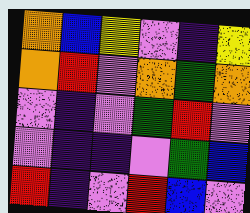[["orange", "blue", "yellow", "violet", "indigo", "yellow"], ["orange", "red", "violet", "orange", "green", "orange"], ["violet", "indigo", "violet", "green", "red", "violet"], ["violet", "indigo", "indigo", "violet", "green", "blue"], ["red", "indigo", "violet", "red", "blue", "violet"]]